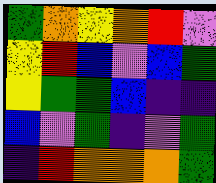[["green", "orange", "yellow", "orange", "red", "violet"], ["yellow", "red", "blue", "violet", "blue", "green"], ["yellow", "green", "green", "blue", "indigo", "indigo"], ["blue", "violet", "green", "indigo", "violet", "green"], ["indigo", "red", "orange", "orange", "orange", "green"]]